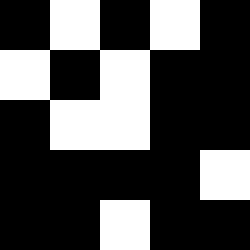[["black", "white", "black", "white", "black"], ["white", "black", "white", "black", "black"], ["black", "white", "white", "black", "black"], ["black", "black", "black", "black", "white"], ["black", "black", "white", "black", "black"]]